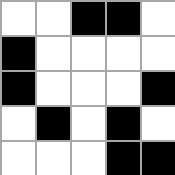[["white", "white", "black", "black", "white"], ["black", "white", "white", "white", "white"], ["black", "white", "white", "white", "black"], ["white", "black", "white", "black", "white"], ["white", "white", "white", "black", "black"]]